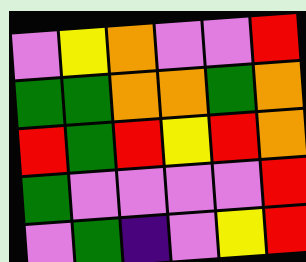[["violet", "yellow", "orange", "violet", "violet", "red"], ["green", "green", "orange", "orange", "green", "orange"], ["red", "green", "red", "yellow", "red", "orange"], ["green", "violet", "violet", "violet", "violet", "red"], ["violet", "green", "indigo", "violet", "yellow", "red"]]